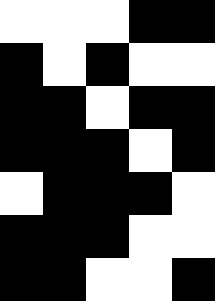[["white", "white", "white", "black", "black"], ["black", "white", "black", "white", "white"], ["black", "black", "white", "black", "black"], ["black", "black", "black", "white", "black"], ["white", "black", "black", "black", "white"], ["black", "black", "black", "white", "white"], ["black", "black", "white", "white", "black"]]